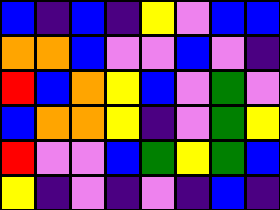[["blue", "indigo", "blue", "indigo", "yellow", "violet", "blue", "blue"], ["orange", "orange", "blue", "violet", "violet", "blue", "violet", "indigo"], ["red", "blue", "orange", "yellow", "blue", "violet", "green", "violet"], ["blue", "orange", "orange", "yellow", "indigo", "violet", "green", "yellow"], ["red", "violet", "violet", "blue", "green", "yellow", "green", "blue"], ["yellow", "indigo", "violet", "indigo", "violet", "indigo", "blue", "indigo"]]